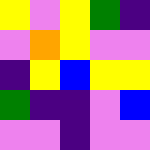[["yellow", "violet", "yellow", "green", "indigo"], ["violet", "orange", "yellow", "violet", "violet"], ["indigo", "yellow", "blue", "yellow", "yellow"], ["green", "indigo", "indigo", "violet", "blue"], ["violet", "violet", "indigo", "violet", "violet"]]